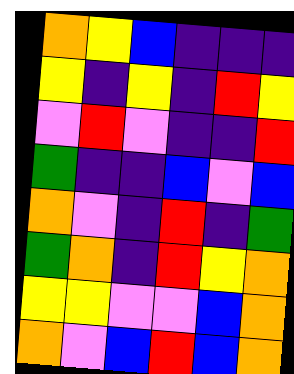[["orange", "yellow", "blue", "indigo", "indigo", "indigo"], ["yellow", "indigo", "yellow", "indigo", "red", "yellow"], ["violet", "red", "violet", "indigo", "indigo", "red"], ["green", "indigo", "indigo", "blue", "violet", "blue"], ["orange", "violet", "indigo", "red", "indigo", "green"], ["green", "orange", "indigo", "red", "yellow", "orange"], ["yellow", "yellow", "violet", "violet", "blue", "orange"], ["orange", "violet", "blue", "red", "blue", "orange"]]